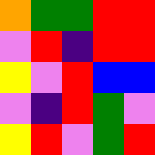[["orange", "green", "green", "red", "red"], ["violet", "red", "indigo", "red", "red"], ["yellow", "violet", "red", "blue", "blue"], ["violet", "indigo", "red", "green", "violet"], ["yellow", "red", "violet", "green", "red"]]